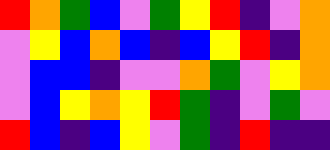[["red", "orange", "green", "blue", "violet", "green", "yellow", "red", "indigo", "violet", "orange"], ["violet", "yellow", "blue", "orange", "blue", "indigo", "blue", "yellow", "red", "indigo", "orange"], ["violet", "blue", "blue", "indigo", "violet", "violet", "orange", "green", "violet", "yellow", "orange"], ["violet", "blue", "yellow", "orange", "yellow", "red", "green", "indigo", "violet", "green", "violet"], ["red", "blue", "indigo", "blue", "yellow", "violet", "green", "indigo", "red", "indigo", "indigo"]]